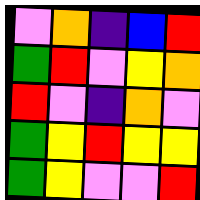[["violet", "orange", "indigo", "blue", "red"], ["green", "red", "violet", "yellow", "orange"], ["red", "violet", "indigo", "orange", "violet"], ["green", "yellow", "red", "yellow", "yellow"], ["green", "yellow", "violet", "violet", "red"]]